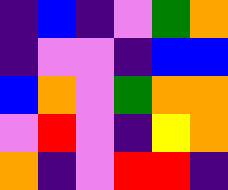[["indigo", "blue", "indigo", "violet", "green", "orange"], ["indigo", "violet", "violet", "indigo", "blue", "blue"], ["blue", "orange", "violet", "green", "orange", "orange"], ["violet", "red", "violet", "indigo", "yellow", "orange"], ["orange", "indigo", "violet", "red", "red", "indigo"]]